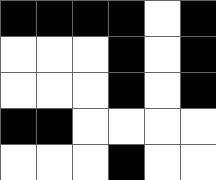[["black", "black", "black", "black", "white", "black"], ["white", "white", "white", "black", "white", "black"], ["white", "white", "white", "black", "white", "black"], ["black", "black", "white", "white", "white", "white"], ["white", "white", "white", "black", "white", "white"]]